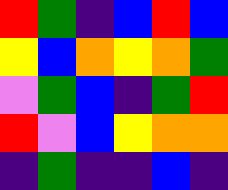[["red", "green", "indigo", "blue", "red", "blue"], ["yellow", "blue", "orange", "yellow", "orange", "green"], ["violet", "green", "blue", "indigo", "green", "red"], ["red", "violet", "blue", "yellow", "orange", "orange"], ["indigo", "green", "indigo", "indigo", "blue", "indigo"]]